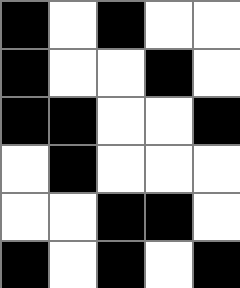[["black", "white", "black", "white", "white"], ["black", "white", "white", "black", "white"], ["black", "black", "white", "white", "black"], ["white", "black", "white", "white", "white"], ["white", "white", "black", "black", "white"], ["black", "white", "black", "white", "black"]]